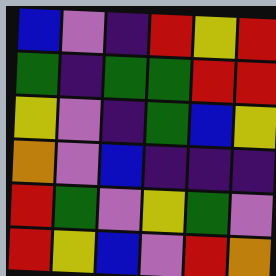[["blue", "violet", "indigo", "red", "yellow", "red"], ["green", "indigo", "green", "green", "red", "red"], ["yellow", "violet", "indigo", "green", "blue", "yellow"], ["orange", "violet", "blue", "indigo", "indigo", "indigo"], ["red", "green", "violet", "yellow", "green", "violet"], ["red", "yellow", "blue", "violet", "red", "orange"]]